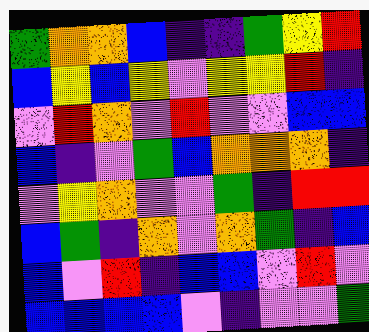[["green", "orange", "orange", "blue", "indigo", "indigo", "green", "yellow", "red"], ["blue", "yellow", "blue", "yellow", "violet", "yellow", "yellow", "red", "indigo"], ["violet", "red", "orange", "violet", "red", "violet", "violet", "blue", "blue"], ["blue", "indigo", "violet", "green", "blue", "orange", "orange", "orange", "indigo"], ["violet", "yellow", "orange", "violet", "violet", "green", "indigo", "red", "red"], ["blue", "green", "indigo", "orange", "violet", "orange", "green", "indigo", "blue"], ["blue", "violet", "red", "indigo", "blue", "blue", "violet", "red", "violet"], ["blue", "blue", "blue", "blue", "violet", "indigo", "violet", "violet", "green"]]